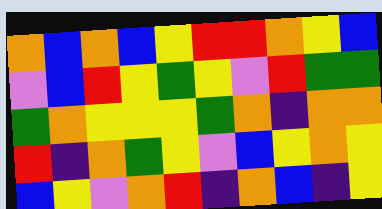[["orange", "blue", "orange", "blue", "yellow", "red", "red", "orange", "yellow", "blue"], ["violet", "blue", "red", "yellow", "green", "yellow", "violet", "red", "green", "green"], ["green", "orange", "yellow", "yellow", "yellow", "green", "orange", "indigo", "orange", "orange"], ["red", "indigo", "orange", "green", "yellow", "violet", "blue", "yellow", "orange", "yellow"], ["blue", "yellow", "violet", "orange", "red", "indigo", "orange", "blue", "indigo", "yellow"]]